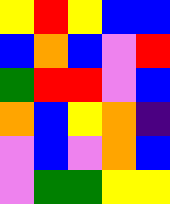[["yellow", "red", "yellow", "blue", "blue"], ["blue", "orange", "blue", "violet", "red"], ["green", "red", "red", "violet", "blue"], ["orange", "blue", "yellow", "orange", "indigo"], ["violet", "blue", "violet", "orange", "blue"], ["violet", "green", "green", "yellow", "yellow"]]